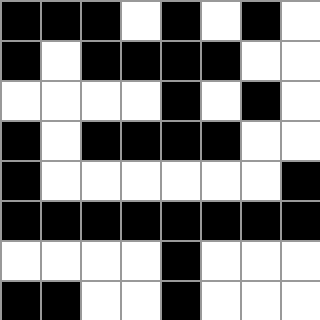[["black", "black", "black", "white", "black", "white", "black", "white"], ["black", "white", "black", "black", "black", "black", "white", "white"], ["white", "white", "white", "white", "black", "white", "black", "white"], ["black", "white", "black", "black", "black", "black", "white", "white"], ["black", "white", "white", "white", "white", "white", "white", "black"], ["black", "black", "black", "black", "black", "black", "black", "black"], ["white", "white", "white", "white", "black", "white", "white", "white"], ["black", "black", "white", "white", "black", "white", "white", "white"]]